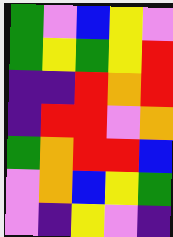[["green", "violet", "blue", "yellow", "violet"], ["green", "yellow", "green", "yellow", "red"], ["indigo", "indigo", "red", "orange", "red"], ["indigo", "red", "red", "violet", "orange"], ["green", "orange", "red", "red", "blue"], ["violet", "orange", "blue", "yellow", "green"], ["violet", "indigo", "yellow", "violet", "indigo"]]